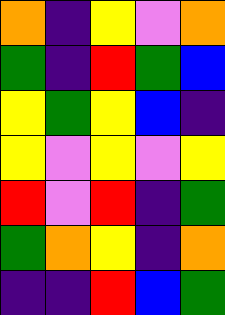[["orange", "indigo", "yellow", "violet", "orange"], ["green", "indigo", "red", "green", "blue"], ["yellow", "green", "yellow", "blue", "indigo"], ["yellow", "violet", "yellow", "violet", "yellow"], ["red", "violet", "red", "indigo", "green"], ["green", "orange", "yellow", "indigo", "orange"], ["indigo", "indigo", "red", "blue", "green"]]